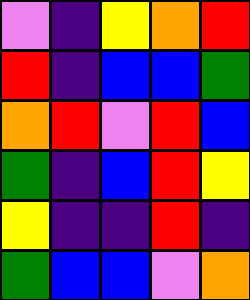[["violet", "indigo", "yellow", "orange", "red"], ["red", "indigo", "blue", "blue", "green"], ["orange", "red", "violet", "red", "blue"], ["green", "indigo", "blue", "red", "yellow"], ["yellow", "indigo", "indigo", "red", "indigo"], ["green", "blue", "blue", "violet", "orange"]]